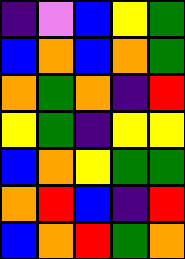[["indigo", "violet", "blue", "yellow", "green"], ["blue", "orange", "blue", "orange", "green"], ["orange", "green", "orange", "indigo", "red"], ["yellow", "green", "indigo", "yellow", "yellow"], ["blue", "orange", "yellow", "green", "green"], ["orange", "red", "blue", "indigo", "red"], ["blue", "orange", "red", "green", "orange"]]